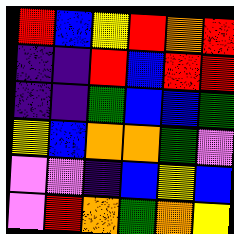[["red", "blue", "yellow", "red", "orange", "red"], ["indigo", "indigo", "red", "blue", "red", "red"], ["indigo", "indigo", "green", "blue", "blue", "green"], ["yellow", "blue", "orange", "orange", "green", "violet"], ["violet", "violet", "indigo", "blue", "yellow", "blue"], ["violet", "red", "orange", "green", "orange", "yellow"]]